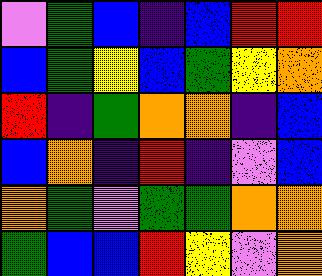[["violet", "green", "blue", "indigo", "blue", "red", "red"], ["blue", "green", "yellow", "blue", "green", "yellow", "orange"], ["red", "indigo", "green", "orange", "orange", "indigo", "blue"], ["blue", "orange", "indigo", "red", "indigo", "violet", "blue"], ["orange", "green", "violet", "green", "green", "orange", "orange"], ["green", "blue", "blue", "red", "yellow", "violet", "orange"]]